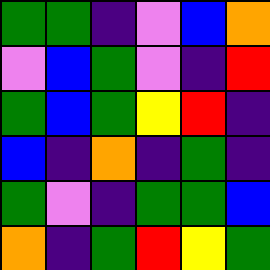[["green", "green", "indigo", "violet", "blue", "orange"], ["violet", "blue", "green", "violet", "indigo", "red"], ["green", "blue", "green", "yellow", "red", "indigo"], ["blue", "indigo", "orange", "indigo", "green", "indigo"], ["green", "violet", "indigo", "green", "green", "blue"], ["orange", "indigo", "green", "red", "yellow", "green"]]